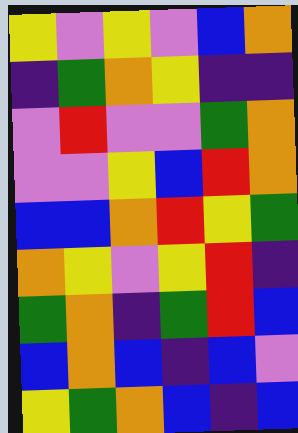[["yellow", "violet", "yellow", "violet", "blue", "orange"], ["indigo", "green", "orange", "yellow", "indigo", "indigo"], ["violet", "red", "violet", "violet", "green", "orange"], ["violet", "violet", "yellow", "blue", "red", "orange"], ["blue", "blue", "orange", "red", "yellow", "green"], ["orange", "yellow", "violet", "yellow", "red", "indigo"], ["green", "orange", "indigo", "green", "red", "blue"], ["blue", "orange", "blue", "indigo", "blue", "violet"], ["yellow", "green", "orange", "blue", "indigo", "blue"]]